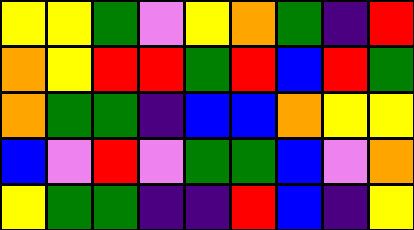[["yellow", "yellow", "green", "violet", "yellow", "orange", "green", "indigo", "red"], ["orange", "yellow", "red", "red", "green", "red", "blue", "red", "green"], ["orange", "green", "green", "indigo", "blue", "blue", "orange", "yellow", "yellow"], ["blue", "violet", "red", "violet", "green", "green", "blue", "violet", "orange"], ["yellow", "green", "green", "indigo", "indigo", "red", "blue", "indigo", "yellow"]]